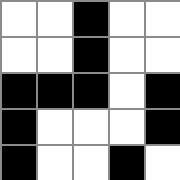[["white", "white", "black", "white", "white"], ["white", "white", "black", "white", "white"], ["black", "black", "black", "white", "black"], ["black", "white", "white", "white", "black"], ["black", "white", "white", "black", "white"]]